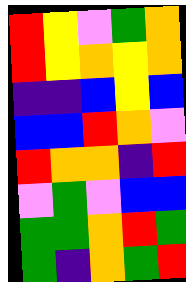[["red", "yellow", "violet", "green", "orange"], ["red", "yellow", "orange", "yellow", "orange"], ["indigo", "indigo", "blue", "yellow", "blue"], ["blue", "blue", "red", "orange", "violet"], ["red", "orange", "orange", "indigo", "red"], ["violet", "green", "violet", "blue", "blue"], ["green", "green", "orange", "red", "green"], ["green", "indigo", "orange", "green", "red"]]